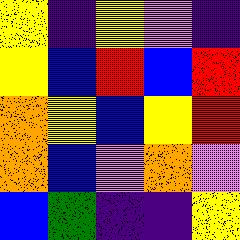[["yellow", "indigo", "yellow", "violet", "indigo"], ["yellow", "blue", "red", "blue", "red"], ["orange", "yellow", "blue", "yellow", "red"], ["orange", "blue", "violet", "orange", "violet"], ["blue", "green", "indigo", "indigo", "yellow"]]